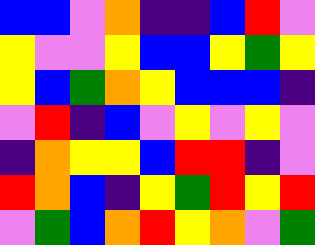[["blue", "blue", "violet", "orange", "indigo", "indigo", "blue", "red", "violet"], ["yellow", "violet", "violet", "yellow", "blue", "blue", "yellow", "green", "yellow"], ["yellow", "blue", "green", "orange", "yellow", "blue", "blue", "blue", "indigo"], ["violet", "red", "indigo", "blue", "violet", "yellow", "violet", "yellow", "violet"], ["indigo", "orange", "yellow", "yellow", "blue", "red", "red", "indigo", "violet"], ["red", "orange", "blue", "indigo", "yellow", "green", "red", "yellow", "red"], ["violet", "green", "blue", "orange", "red", "yellow", "orange", "violet", "green"]]